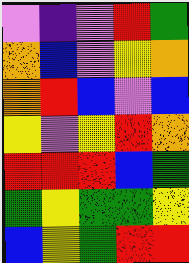[["violet", "indigo", "violet", "red", "green"], ["orange", "blue", "violet", "yellow", "orange"], ["orange", "red", "blue", "violet", "blue"], ["yellow", "violet", "yellow", "red", "orange"], ["red", "red", "red", "blue", "green"], ["green", "yellow", "green", "green", "yellow"], ["blue", "yellow", "green", "red", "red"]]